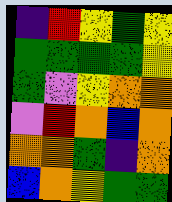[["indigo", "red", "yellow", "green", "yellow"], ["green", "green", "green", "green", "yellow"], ["green", "violet", "yellow", "orange", "orange"], ["violet", "red", "orange", "blue", "orange"], ["orange", "orange", "green", "indigo", "orange"], ["blue", "orange", "yellow", "green", "green"]]